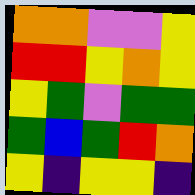[["orange", "orange", "violet", "violet", "yellow"], ["red", "red", "yellow", "orange", "yellow"], ["yellow", "green", "violet", "green", "green"], ["green", "blue", "green", "red", "orange"], ["yellow", "indigo", "yellow", "yellow", "indigo"]]